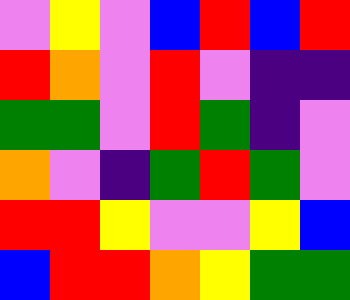[["violet", "yellow", "violet", "blue", "red", "blue", "red"], ["red", "orange", "violet", "red", "violet", "indigo", "indigo"], ["green", "green", "violet", "red", "green", "indigo", "violet"], ["orange", "violet", "indigo", "green", "red", "green", "violet"], ["red", "red", "yellow", "violet", "violet", "yellow", "blue"], ["blue", "red", "red", "orange", "yellow", "green", "green"]]